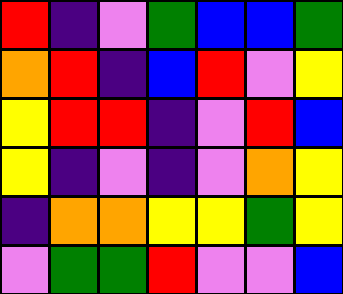[["red", "indigo", "violet", "green", "blue", "blue", "green"], ["orange", "red", "indigo", "blue", "red", "violet", "yellow"], ["yellow", "red", "red", "indigo", "violet", "red", "blue"], ["yellow", "indigo", "violet", "indigo", "violet", "orange", "yellow"], ["indigo", "orange", "orange", "yellow", "yellow", "green", "yellow"], ["violet", "green", "green", "red", "violet", "violet", "blue"]]